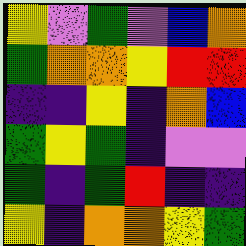[["yellow", "violet", "green", "violet", "blue", "orange"], ["green", "orange", "orange", "yellow", "red", "red"], ["indigo", "indigo", "yellow", "indigo", "orange", "blue"], ["green", "yellow", "green", "indigo", "violet", "violet"], ["green", "indigo", "green", "red", "indigo", "indigo"], ["yellow", "indigo", "orange", "orange", "yellow", "green"]]